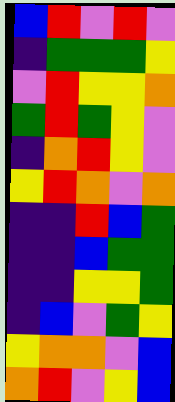[["blue", "red", "violet", "red", "violet"], ["indigo", "green", "green", "green", "yellow"], ["violet", "red", "yellow", "yellow", "orange"], ["green", "red", "green", "yellow", "violet"], ["indigo", "orange", "red", "yellow", "violet"], ["yellow", "red", "orange", "violet", "orange"], ["indigo", "indigo", "red", "blue", "green"], ["indigo", "indigo", "blue", "green", "green"], ["indigo", "indigo", "yellow", "yellow", "green"], ["indigo", "blue", "violet", "green", "yellow"], ["yellow", "orange", "orange", "violet", "blue"], ["orange", "red", "violet", "yellow", "blue"]]